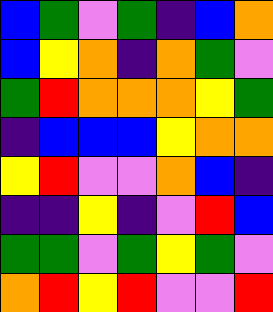[["blue", "green", "violet", "green", "indigo", "blue", "orange"], ["blue", "yellow", "orange", "indigo", "orange", "green", "violet"], ["green", "red", "orange", "orange", "orange", "yellow", "green"], ["indigo", "blue", "blue", "blue", "yellow", "orange", "orange"], ["yellow", "red", "violet", "violet", "orange", "blue", "indigo"], ["indigo", "indigo", "yellow", "indigo", "violet", "red", "blue"], ["green", "green", "violet", "green", "yellow", "green", "violet"], ["orange", "red", "yellow", "red", "violet", "violet", "red"]]